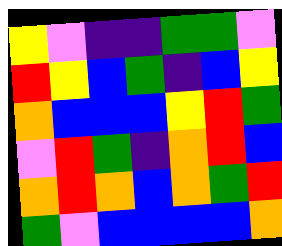[["yellow", "violet", "indigo", "indigo", "green", "green", "violet"], ["red", "yellow", "blue", "green", "indigo", "blue", "yellow"], ["orange", "blue", "blue", "blue", "yellow", "red", "green"], ["violet", "red", "green", "indigo", "orange", "red", "blue"], ["orange", "red", "orange", "blue", "orange", "green", "red"], ["green", "violet", "blue", "blue", "blue", "blue", "orange"]]